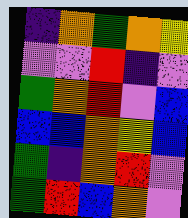[["indigo", "orange", "green", "orange", "yellow"], ["violet", "violet", "red", "indigo", "violet"], ["green", "orange", "red", "violet", "blue"], ["blue", "blue", "orange", "yellow", "blue"], ["green", "indigo", "orange", "red", "violet"], ["green", "red", "blue", "orange", "violet"]]